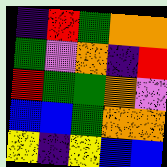[["indigo", "red", "green", "orange", "orange"], ["green", "violet", "orange", "indigo", "red"], ["red", "green", "green", "orange", "violet"], ["blue", "blue", "green", "orange", "orange"], ["yellow", "indigo", "yellow", "blue", "blue"]]